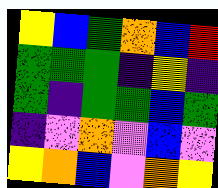[["yellow", "blue", "green", "orange", "blue", "red"], ["green", "green", "green", "indigo", "yellow", "indigo"], ["green", "indigo", "green", "green", "blue", "green"], ["indigo", "violet", "orange", "violet", "blue", "violet"], ["yellow", "orange", "blue", "violet", "orange", "yellow"]]